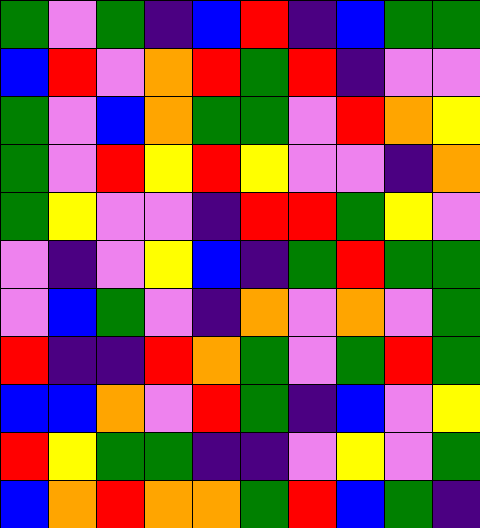[["green", "violet", "green", "indigo", "blue", "red", "indigo", "blue", "green", "green"], ["blue", "red", "violet", "orange", "red", "green", "red", "indigo", "violet", "violet"], ["green", "violet", "blue", "orange", "green", "green", "violet", "red", "orange", "yellow"], ["green", "violet", "red", "yellow", "red", "yellow", "violet", "violet", "indigo", "orange"], ["green", "yellow", "violet", "violet", "indigo", "red", "red", "green", "yellow", "violet"], ["violet", "indigo", "violet", "yellow", "blue", "indigo", "green", "red", "green", "green"], ["violet", "blue", "green", "violet", "indigo", "orange", "violet", "orange", "violet", "green"], ["red", "indigo", "indigo", "red", "orange", "green", "violet", "green", "red", "green"], ["blue", "blue", "orange", "violet", "red", "green", "indigo", "blue", "violet", "yellow"], ["red", "yellow", "green", "green", "indigo", "indigo", "violet", "yellow", "violet", "green"], ["blue", "orange", "red", "orange", "orange", "green", "red", "blue", "green", "indigo"]]